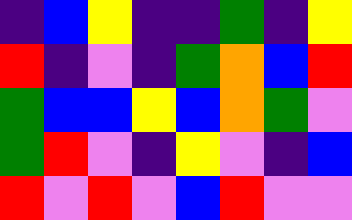[["indigo", "blue", "yellow", "indigo", "indigo", "green", "indigo", "yellow"], ["red", "indigo", "violet", "indigo", "green", "orange", "blue", "red"], ["green", "blue", "blue", "yellow", "blue", "orange", "green", "violet"], ["green", "red", "violet", "indigo", "yellow", "violet", "indigo", "blue"], ["red", "violet", "red", "violet", "blue", "red", "violet", "violet"]]